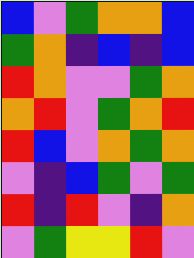[["blue", "violet", "green", "orange", "orange", "blue"], ["green", "orange", "indigo", "blue", "indigo", "blue"], ["red", "orange", "violet", "violet", "green", "orange"], ["orange", "red", "violet", "green", "orange", "red"], ["red", "blue", "violet", "orange", "green", "orange"], ["violet", "indigo", "blue", "green", "violet", "green"], ["red", "indigo", "red", "violet", "indigo", "orange"], ["violet", "green", "yellow", "yellow", "red", "violet"]]